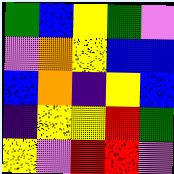[["green", "blue", "yellow", "green", "violet"], ["violet", "orange", "yellow", "blue", "blue"], ["blue", "orange", "indigo", "yellow", "blue"], ["indigo", "yellow", "yellow", "red", "green"], ["yellow", "violet", "red", "red", "violet"]]